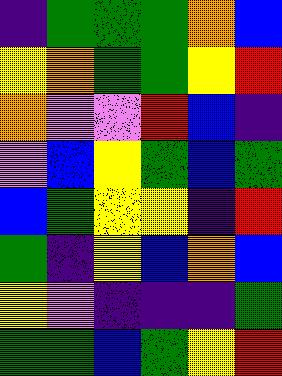[["indigo", "green", "green", "green", "orange", "blue"], ["yellow", "orange", "green", "green", "yellow", "red"], ["orange", "violet", "violet", "red", "blue", "indigo"], ["violet", "blue", "yellow", "green", "blue", "green"], ["blue", "green", "yellow", "yellow", "indigo", "red"], ["green", "indigo", "yellow", "blue", "orange", "blue"], ["yellow", "violet", "indigo", "indigo", "indigo", "green"], ["green", "green", "blue", "green", "yellow", "red"]]